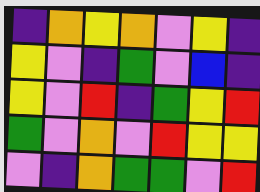[["indigo", "orange", "yellow", "orange", "violet", "yellow", "indigo"], ["yellow", "violet", "indigo", "green", "violet", "blue", "indigo"], ["yellow", "violet", "red", "indigo", "green", "yellow", "red"], ["green", "violet", "orange", "violet", "red", "yellow", "yellow"], ["violet", "indigo", "orange", "green", "green", "violet", "red"]]